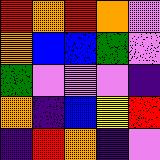[["red", "orange", "red", "orange", "violet"], ["orange", "blue", "blue", "green", "violet"], ["green", "violet", "violet", "violet", "indigo"], ["orange", "indigo", "blue", "yellow", "red"], ["indigo", "red", "orange", "indigo", "violet"]]